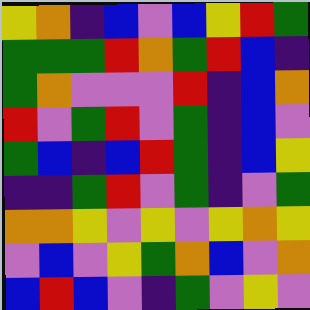[["yellow", "orange", "indigo", "blue", "violet", "blue", "yellow", "red", "green"], ["green", "green", "green", "red", "orange", "green", "red", "blue", "indigo"], ["green", "orange", "violet", "violet", "violet", "red", "indigo", "blue", "orange"], ["red", "violet", "green", "red", "violet", "green", "indigo", "blue", "violet"], ["green", "blue", "indigo", "blue", "red", "green", "indigo", "blue", "yellow"], ["indigo", "indigo", "green", "red", "violet", "green", "indigo", "violet", "green"], ["orange", "orange", "yellow", "violet", "yellow", "violet", "yellow", "orange", "yellow"], ["violet", "blue", "violet", "yellow", "green", "orange", "blue", "violet", "orange"], ["blue", "red", "blue", "violet", "indigo", "green", "violet", "yellow", "violet"]]